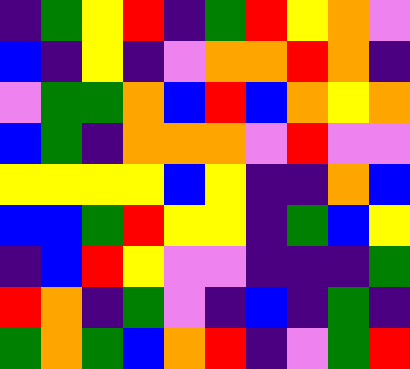[["indigo", "green", "yellow", "red", "indigo", "green", "red", "yellow", "orange", "violet"], ["blue", "indigo", "yellow", "indigo", "violet", "orange", "orange", "red", "orange", "indigo"], ["violet", "green", "green", "orange", "blue", "red", "blue", "orange", "yellow", "orange"], ["blue", "green", "indigo", "orange", "orange", "orange", "violet", "red", "violet", "violet"], ["yellow", "yellow", "yellow", "yellow", "blue", "yellow", "indigo", "indigo", "orange", "blue"], ["blue", "blue", "green", "red", "yellow", "yellow", "indigo", "green", "blue", "yellow"], ["indigo", "blue", "red", "yellow", "violet", "violet", "indigo", "indigo", "indigo", "green"], ["red", "orange", "indigo", "green", "violet", "indigo", "blue", "indigo", "green", "indigo"], ["green", "orange", "green", "blue", "orange", "red", "indigo", "violet", "green", "red"]]